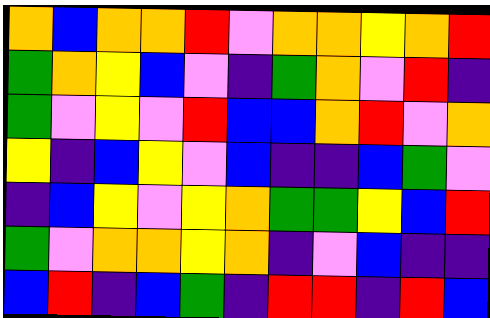[["orange", "blue", "orange", "orange", "red", "violet", "orange", "orange", "yellow", "orange", "red"], ["green", "orange", "yellow", "blue", "violet", "indigo", "green", "orange", "violet", "red", "indigo"], ["green", "violet", "yellow", "violet", "red", "blue", "blue", "orange", "red", "violet", "orange"], ["yellow", "indigo", "blue", "yellow", "violet", "blue", "indigo", "indigo", "blue", "green", "violet"], ["indigo", "blue", "yellow", "violet", "yellow", "orange", "green", "green", "yellow", "blue", "red"], ["green", "violet", "orange", "orange", "yellow", "orange", "indigo", "violet", "blue", "indigo", "indigo"], ["blue", "red", "indigo", "blue", "green", "indigo", "red", "red", "indigo", "red", "blue"]]